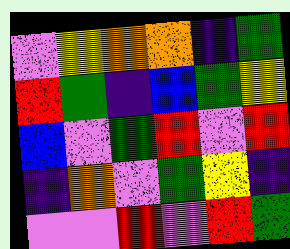[["violet", "yellow", "orange", "orange", "indigo", "green"], ["red", "green", "indigo", "blue", "green", "yellow"], ["blue", "violet", "green", "red", "violet", "red"], ["indigo", "orange", "violet", "green", "yellow", "indigo"], ["violet", "violet", "red", "violet", "red", "green"]]